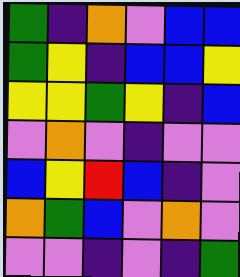[["green", "indigo", "orange", "violet", "blue", "blue"], ["green", "yellow", "indigo", "blue", "blue", "yellow"], ["yellow", "yellow", "green", "yellow", "indigo", "blue"], ["violet", "orange", "violet", "indigo", "violet", "violet"], ["blue", "yellow", "red", "blue", "indigo", "violet"], ["orange", "green", "blue", "violet", "orange", "violet"], ["violet", "violet", "indigo", "violet", "indigo", "green"]]